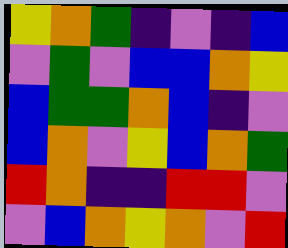[["yellow", "orange", "green", "indigo", "violet", "indigo", "blue"], ["violet", "green", "violet", "blue", "blue", "orange", "yellow"], ["blue", "green", "green", "orange", "blue", "indigo", "violet"], ["blue", "orange", "violet", "yellow", "blue", "orange", "green"], ["red", "orange", "indigo", "indigo", "red", "red", "violet"], ["violet", "blue", "orange", "yellow", "orange", "violet", "red"]]